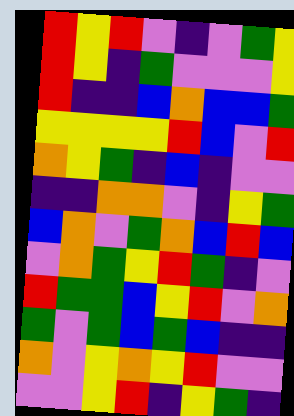[["red", "yellow", "red", "violet", "indigo", "violet", "green", "yellow"], ["red", "yellow", "indigo", "green", "violet", "violet", "violet", "yellow"], ["red", "indigo", "indigo", "blue", "orange", "blue", "blue", "green"], ["yellow", "yellow", "yellow", "yellow", "red", "blue", "violet", "red"], ["orange", "yellow", "green", "indigo", "blue", "indigo", "violet", "violet"], ["indigo", "indigo", "orange", "orange", "violet", "indigo", "yellow", "green"], ["blue", "orange", "violet", "green", "orange", "blue", "red", "blue"], ["violet", "orange", "green", "yellow", "red", "green", "indigo", "violet"], ["red", "green", "green", "blue", "yellow", "red", "violet", "orange"], ["green", "violet", "green", "blue", "green", "blue", "indigo", "indigo"], ["orange", "violet", "yellow", "orange", "yellow", "red", "violet", "violet"], ["violet", "violet", "yellow", "red", "indigo", "yellow", "green", "indigo"]]